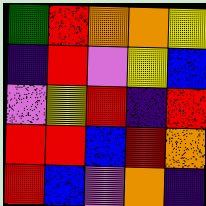[["green", "red", "orange", "orange", "yellow"], ["indigo", "red", "violet", "yellow", "blue"], ["violet", "yellow", "red", "indigo", "red"], ["red", "red", "blue", "red", "orange"], ["red", "blue", "violet", "orange", "indigo"]]